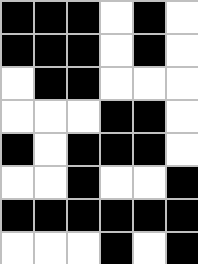[["black", "black", "black", "white", "black", "white"], ["black", "black", "black", "white", "black", "white"], ["white", "black", "black", "white", "white", "white"], ["white", "white", "white", "black", "black", "white"], ["black", "white", "black", "black", "black", "white"], ["white", "white", "black", "white", "white", "black"], ["black", "black", "black", "black", "black", "black"], ["white", "white", "white", "black", "white", "black"]]